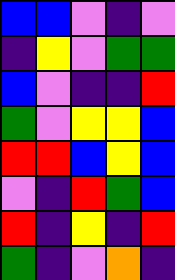[["blue", "blue", "violet", "indigo", "violet"], ["indigo", "yellow", "violet", "green", "green"], ["blue", "violet", "indigo", "indigo", "red"], ["green", "violet", "yellow", "yellow", "blue"], ["red", "red", "blue", "yellow", "blue"], ["violet", "indigo", "red", "green", "blue"], ["red", "indigo", "yellow", "indigo", "red"], ["green", "indigo", "violet", "orange", "indigo"]]